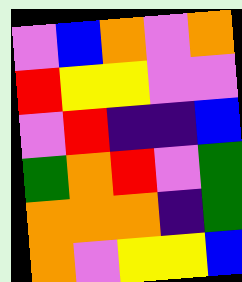[["violet", "blue", "orange", "violet", "orange"], ["red", "yellow", "yellow", "violet", "violet"], ["violet", "red", "indigo", "indigo", "blue"], ["green", "orange", "red", "violet", "green"], ["orange", "orange", "orange", "indigo", "green"], ["orange", "violet", "yellow", "yellow", "blue"]]